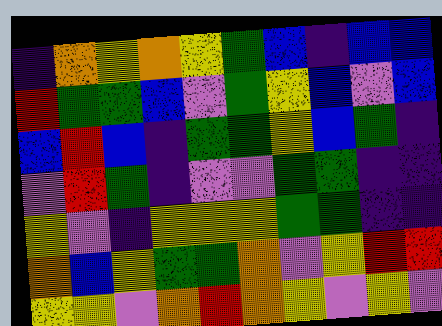[["indigo", "orange", "yellow", "orange", "yellow", "green", "blue", "indigo", "blue", "blue"], ["red", "green", "green", "blue", "violet", "green", "yellow", "blue", "violet", "blue"], ["blue", "red", "blue", "indigo", "green", "green", "yellow", "blue", "green", "indigo"], ["violet", "red", "green", "indigo", "violet", "violet", "green", "green", "indigo", "indigo"], ["yellow", "violet", "indigo", "yellow", "yellow", "yellow", "green", "green", "indigo", "indigo"], ["orange", "blue", "yellow", "green", "green", "orange", "violet", "yellow", "red", "red"], ["yellow", "yellow", "violet", "orange", "red", "orange", "yellow", "violet", "yellow", "violet"]]